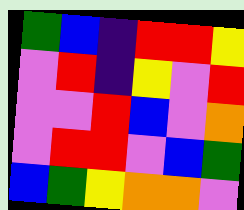[["green", "blue", "indigo", "red", "red", "yellow"], ["violet", "red", "indigo", "yellow", "violet", "red"], ["violet", "violet", "red", "blue", "violet", "orange"], ["violet", "red", "red", "violet", "blue", "green"], ["blue", "green", "yellow", "orange", "orange", "violet"]]